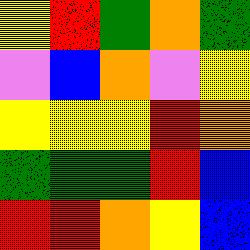[["yellow", "red", "green", "orange", "green"], ["violet", "blue", "orange", "violet", "yellow"], ["yellow", "yellow", "yellow", "red", "orange"], ["green", "green", "green", "red", "blue"], ["red", "red", "orange", "yellow", "blue"]]